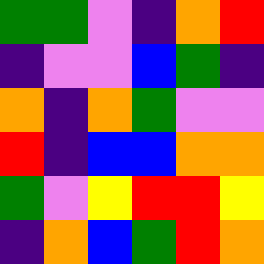[["green", "green", "violet", "indigo", "orange", "red"], ["indigo", "violet", "violet", "blue", "green", "indigo"], ["orange", "indigo", "orange", "green", "violet", "violet"], ["red", "indigo", "blue", "blue", "orange", "orange"], ["green", "violet", "yellow", "red", "red", "yellow"], ["indigo", "orange", "blue", "green", "red", "orange"]]